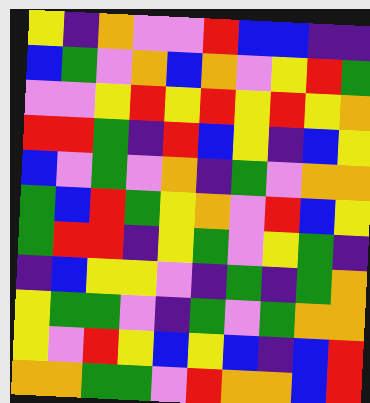[["yellow", "indigo", "orange", "violet", "violet", "red", "blue", "blue", "indigo", "indigo"], ["blue", "green", "violet", "orange", "blue", "orange", "violet", "yellow", "red", "green"], ["violet", "violet", "yellow", "red", "yellow", "red", "yellow", "red", "yellow", "orange"], ["red", "red", "green", "indigo", "red", "blue", "yellow", "indigo", "blue", "yellow"], ["blue", "violet", "green", "violet", "orange", "indigo", "green", "violet", "orange", "orange"], ["green", "blue", "red", "green", "yellow", "orange", "violet", "red", "blue", "yellow"], ["green", "red", "red", "indigo", "yellow", "green", "violet", "yellow", "green", "indigo"], ["indigo", "blue", "yellow", "yellow", "violet", "indigo", "green", "indigo", "green", "orange"], ["yellow", "green", "green", "violet", "indigo", "green", "violet", "green", "orange", "orange"], ["yellow", "violet", "red", "yellow", "blue", "yellow", "blue", "indigo", "blue", "red"], ["orange", "orange", "green", "green", "violet", "red", "orange", "orange", "blue", "red"]]